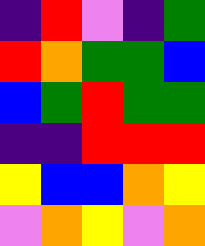[["indigo", "red", "violet", "indigo", "green"], ["red", "orange", "green", "green", "blue"], ["blue", "green", "red", "green", "green"], ["indigo", "indigo", "red", "red", "red"], ["yellow", "blue", "blue", "orange", "yellow"], ["violet", "orange", "yellow", "violet", "orange"]]